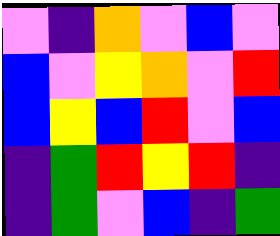[["violet", "indigo", "orange", "violet", "blue", "violet"], ["blue", "violet", "yellow", "orange", "violet", "red"], ["blue", "yellow", "blue", "red", "violet", "blue"], ["indigo", "green", "red", "yellow", "red", "indigo"], ["indigo", "green", "violet", "blue", "indigo", "green"]]